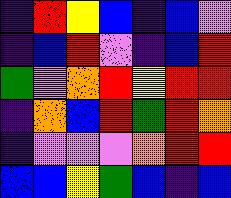[["indigo", "red", "yellow", "blue", "indigo", "blue", "violet"], ["indigo", "blue", "red", "violet", "indigo", "blue", "red"], ["green", "violet", "orange", "red", "yellow", "red", "red"], ["indigo", "orange", "blue", "red", "green", "red", "orange"], ["indigo", "violet", "violet", "violet", "orange", "red", "red"], ["blue", "blue", "yellow", "green", "blue", "indigo", "blue"]]